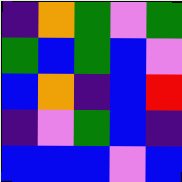[["indigo", "orange", "green", "violet", "green"], ["green", "blue", "green", "blue", "violet"], ["blue", "orange", "indigo", "blue", "red"], ["indigo", "violet", "green", "blue", "indigo"], ["blue", "blue", "blue", "violet", "blue"]]